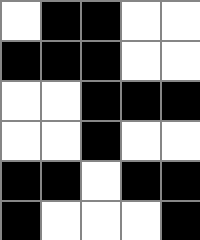[["white", "black", "black", "white", "white"], ["black", "black", "black", "white", "white"], ["white", "white", "black", "black", "black"], ["white", "white", "black", "white", "white"], ["black", "black", "white", "black", "black"], ["black", "white", "white", "white", "black"]]